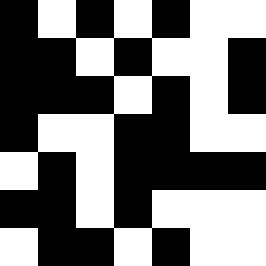[["black", "white", "black", "white", "black", "white", "white"], ["black", "black", "white", "black", "white", "white", "black"], ["black", "black", "black", "white", "black", "white", "black"], ["black", "white", "white", "black", "black", "white", "white"], ["white", "black", "white", "black", "black", "black", "black"], ["black", "black", "white", "black", "white", "white", "white"], ["white", "black", "black", "white", "black", "white", "white"]]